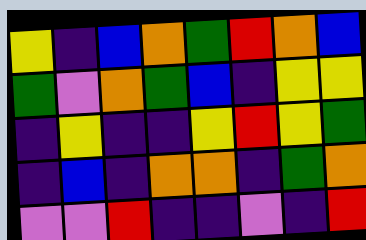[["yellow", "indigo", "blue", "orange", "green", "red", "orange", "blue"], ["green", "violet", "orange", "green", "blue", "indigo", "yellow", "yellow"], ["indigo", "yellow", "indigo", "indigo", "yellow", "red", "yellow", "green"], ["indigo", "blue", "indigo", "orange", "orange", "indigo", "green", "orange"], ["violet", "violet", "red", "indigo", "indigo", "violet", "indigo", "red"]]